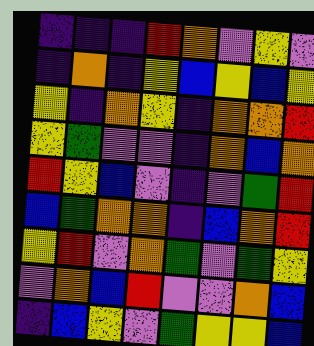[["indigo", "indigo", "indigo", "red", "orange", "violet", "yellow", "violet"], ["indigo", "orange", "indigo", "yellow", "blue", "yellow", "blue", "yellow"], ["yellow", "indigo", "orange", "yellow", "indigo", "orange", "orange", "red"], ["yellow", "green", "violet", "violet", "indigo", "orange", "blue", "orange"], ["red", "yellow", "blue", "violet", "indigo", "violet", "green", "red"], ["blue", "green", "orange", "orange", "indigo", "blue", "orange", "red"], ["yellow", "red", "violet", "orange", "green", "violet", "green", "yellow"], ["violet", "orange", "blue", "red", "violet", "violet", "orange", "blue"], ["indigo", "blue", "yellow", "violet", "green", "yellow", "yellow", "blue"]]